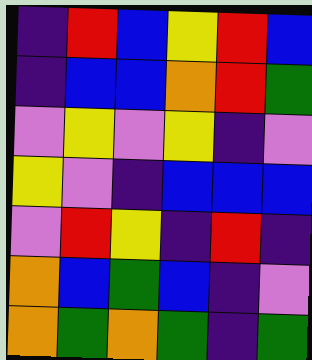[["indigo", "red", "blue", "yellow", "red", "blue"], ["indigo", "blue", "blue", "orange", "red", "green"], ["violet", "yellow", "violet", "yellow", "indigo", "violet"], ["yellow", "violet", "indigo", "blue", "blue", "blue"], ["violet", "red", "yellow", "indigo", "red", "indigo"], ["orange", "blue", "green", "blue", "indigo", "violet"], ["orange", "green", "orange", "green", "indigo", "green"]]